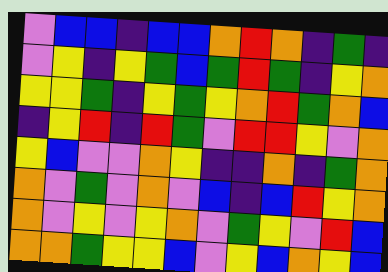[["violet", "blue", "blue", "indigo", "blue", "blue", "orange", "red", "orange", "indigo", "green", "indigo"], ["violet", "yellow", "indigo", "yellow", "green", "blue", "green", "red", "green", "indigo", "yellow", "orange"], ["yellow", "yellow", "green", "indigo", "yellow", "green", "yellow", "orange", "red", "green", "orange", "blue"], ["indigo", "yellow", "red", "indigo", "red", "green", "violet", "red", "red", "yellow", "violet", "orange"], ["yellow", "blue", "violet", "violet", "orange", "yellow", "indigo", "indigo", "orange", "indigo", "green", "orange"], ["orange", "violet", "green", "violet", "orange", "violet", "blue", "indigo", "blue", "red", "yellow", "orange"], ["orange", "violet", "yellow", "violet", "yellow", "orange", "violet", "green", "yellow", "violet", "red", "blue"], ["orange", "orange", "green", "yellow", "yellow", "blue", "violet", "yellow", "blue", "orange", "yellow", "blue"]]